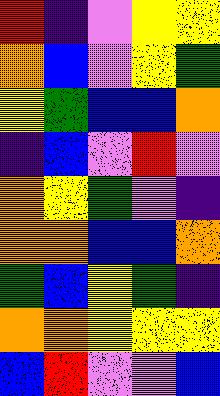[["red", "indigo", "violet", "yellow", "yellow"], ["orange", "blue", "violet", "yellow", "green"], ["yellow", "green", "blue", "blue", "orange"], ["indigo", "blue", "violet", "red", "violet"], ["orange", "yellow", "green", "violet", "indigo"], ["orange", "orange", "blue", "blue", "orange"], ["green", "blue", "yellow", "green", "indigo"], ["orange", "orange", "yellow", "yellow", "yellow"], ["blue", "red", "violet", "violet", "blue"]]